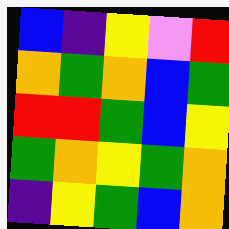[["blue", "indigo", "yellow", "violet", "red"], ["orange", "green", "orange", "blue", "green"], ["red", "red", "green", "blue", "yellow"], ["green", "orange", "yellow", "green", "orange"], ["indigo", "yellow", "green", "blue", "orange"]]